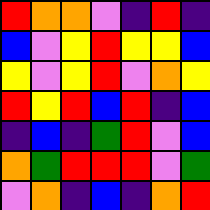[["red", "orange", "orange", "violet", "indigo", "red", "indigo"], ["blue", "violet", "yellow", "red", "yellow", "yellow", "blue"], ["yellow", "violet", "yellow", "red", "violet", "orange", "yellow"], ["red", "yellow", "red", "blue", "red", "indigo", "blue"], ["indigo", "blue", "indigo", "green", "red", "violet", "blue"], ["orange", "green", "red", "red", "red", "violet", "green"], ["violet", "orange", "indigo", "blue", "indigo", "orange", "red"]]